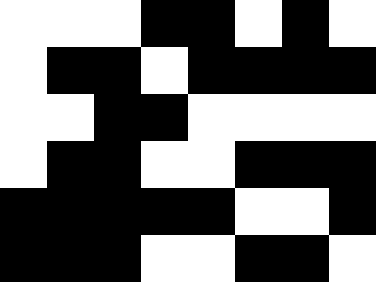[["white", "white", "white", "black", "black", "white", "black", "white"], ["white", "black", "black", "white", "black", "black", "black", "black"], ["white", "white", "black", "black", "white", "white", "white", "white"], ["white", "black", "black", "white", "white", "black", "black", "black"], ["black", "black", "black", "black", "black", "white", "white", "black"], ["black", "black", "black", "white", "white", "black", "black", "white"]]